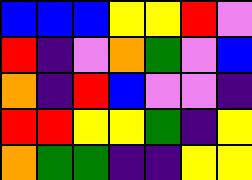[["blue", "blue", "blue", "yellow", "yellow", "red", "violet"], ["red", "indigo", "violet", "orange", "green", "violet", "blue"], ["orange", "indigo", "red", "blue", "violet", "violet", "indigo"], ["red", "red", "yellow", "yellow", "green", "indigo", "yellow"], ["orange", "green", "green", "indigo", "indigo", "yellow", "yellow"]]